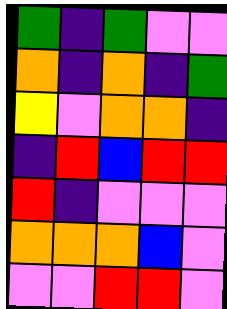[["green", "indigo", "green", "violet", "violet"], ["orange", "indigo", "orange", "indigo", "green"], ["yellow", "violet", "orange", "orange", "indigo"], ["indigo", "red", "blue", "red", "red"], ["red", "indigo", "violet", "violet", "violet"], ["orange", "orange", "orange", "blue", "violet"], ["violet", "violet", "red", "red", "violet"]]